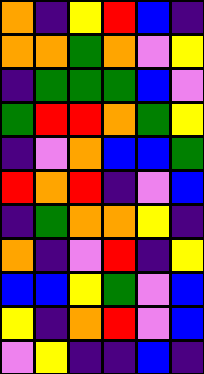[["orange", "indigo", "yellow", "red", "blue", "indigo"], ["orange", "orange", "green", "orange", "violet", "yellow"], ["indigo", "green", "green", "green", "blue", "violet"], ["green", "red", "red", "orange", "green", "yellow"], ["indigo", "violet", "orange", "blue", "blue", "green"], ["red", "orange", "red", "indigo", "violet", "blue"], ["indigo", "green", "orange", "orange", "yellow", "indigo"], ["orange", "indigo", "violet", "red", "indigo", "yellow"], ["blue", "blue", "yellow", "green", "violet", "blue"], ["yellow", "indigo", "orange", "red", "violet", "blue"], ["violet", "yellow", "indigo", "indigo", "blue", "indigo"]]